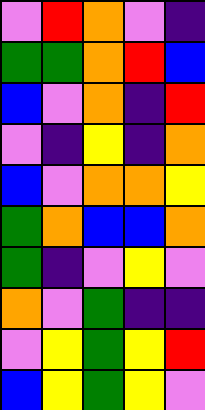[["violet", "red", "orange", "violet", "indigo"], ["green", "green", "orange", "red", "blue"], ["blue", "violet", "orange", "indigo", "red"], ["violet", "indigo", "yellow", "indigo", "orange"], ["blue", "violet", "orange", "orange", "yellow"], ["green", "orange", "blue", "blue", "orange"], ["green", "indigo", "violet", "yellow", "violet"], ["orange", "violet", "green", "indigo", "indigo"], ["violet", "yellow", "green", "yellow", "red"], ["blue", "yellow", "green", "yellow", "violet"]]